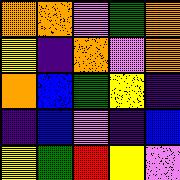[["orange", "orange", "violet", "green", "orange"], ["yellow", "indigo", "orange", "violet", "orange"], ["orange", "blue", "green", "yellow", "indigo"], ["indigo", "blue", "violet", "indigo", "blue"], ["yellow", "green", "red", "yellow", "violet"]]